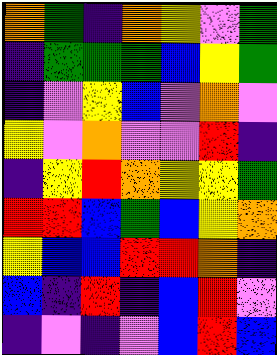[["orange", "green", "indigo", "orange", "yellow", "violet", "green"], ["indigo", "green", "green", "green", "blue", "yellow", "green"], ["indigo", "violet", "yellow", "blue", "violet", "orange", "violet"], ["yellow", "violet", "orange", "violet", "violet", "red", "indigo"], ["indigo", "yellow", "red", "orange", "yellow", "yellow", "green"], ["red", "red", "blue", "green", "blue", "yellow", "orange"], ["yellow", "blue", "blue", "red", "red", "orange", "indigo"], ["blue", "indigo", "red", "indigo", "blue", "red", "violet"], ["indigo", "violet", "indigo", "violet", "blue", "red", "blue"]]